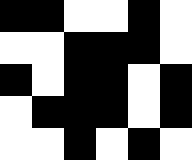[["black", "black", "white", "white", "black", "white"], ["white", "white", "black", "black", "black", "white"], ["black", "white", "black", "black", "white", "black"], ["white", "black", "black", "black", "white", "black"], ["white", "white", "black", "white", "black", "white"]]